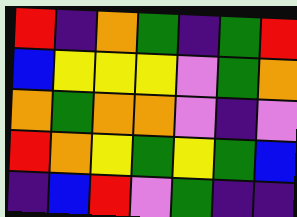[["red", "indigo", "orange", "green", "indigo", "green", "red"], ["blue", "yellow", "yellow", "yellow", "violet", "green", "orange"], ["orange", "green", "orange", "orange", "violet", "indigo", "violet"], ["red", "orange", "yellow", "green", "yellow", "green", "blue"], ["indigo", "blue", "red", "violet", "green", "indigo", "indigo"]]